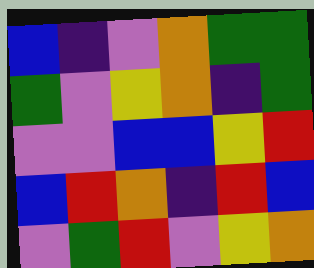[["blue", "indigo", "violet", "orange", "green", "green"], ["green", "violet", "yellow", "orange", "indigo", "green"], ["violet", "violet", "blue", "blue", "yellow", "red"], ["blue", "red", "orange", "indigo", "red", "blue"], ["violet", "green", "red", "violet", "yellow", "orange"]]